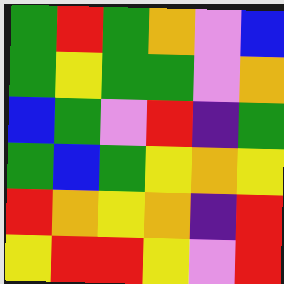[["green", "red", "green", "orange", "violet", "blue"], ["green", "yellow", "green", "green", "violet", "orange"], ["blue", "green", "violet", "red", "indigo", "green"], ["green", "blue", "green", "yellow", "orange", "yellow"], ["red", "orange", "yellow", "orange", "indigo", "red"], ["yellow", "red", "red", "yellow", "violet", "red"]]